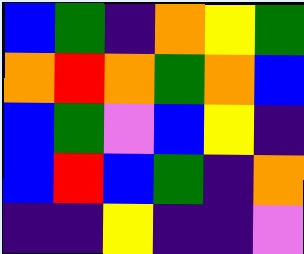[["blue", "green", "indigo", "orange", "yellow", "green"], ["orange", "red", "orange", "green", "orange", "blue"], ["blue", "green", "violet", "blue", "yellow", "indigo"], ["blue", "red", "blue", "green", "indigo", "orange"], ["indigo", "indigo", "yellow", "indigo", "indigo", "violet"]]